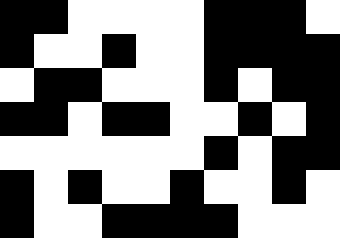[["black", "black", "white", "white", "white", "white", "black", "black", "black", "white"], ["black", "white", "white", "black", "white", "white", "black", "black", "black", "black"], ["white", "black", "black", "white", "white", "white", "black", "white", "black", "black"], ["black", "black", "white", "black", "black", "white", "white", "black", "white", "black"], ["white", "white", "white", "white", "white", "white", "black", "white", "black", "black"], ["black", "white", "black", "white", "white", "black", "white", "white", "black", "white"], ["black", "white", "white", "black", "black", "black", "black", "white", "white", "white"]]